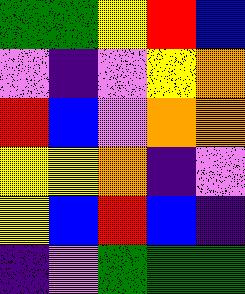[["green", "green", "yellow", "red", "blue"], ["violet", "indigo", "violet", "yellow", "orange"], ["red", "blue", "violet", "orange", "orange"], ["yellow", "yellow", "orange", "indigo", "violet"], ["yellow", "blue", "red", "blue", "indigo"], ["indigo", "violet", "green", "green", "green"]]